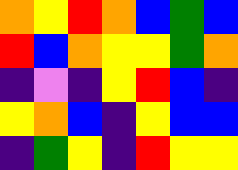[["orange", "yellow", "red", "orange", "blue", "green", "blue"], ["red", "blue", "orange", "yellow", "yellow", "green", "orange"], ["indigo", "violet", "indigo", "yellow", "red", "blue", "indigo"], ["yellow", "orange", "blue", "indigo", "yellow", "blue", "blue"], ["indigo", "green", "yellow", "indigo", "red", "yellow", "yellow"]]